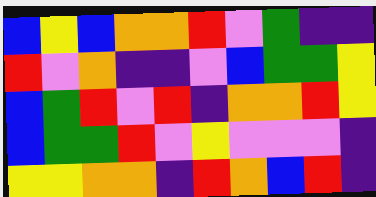[["blue", "yellow", "blue", "orange", "orange", "red", "violet", "green", "indigo", "indigo"], ["red", "violet", "orange", "indigo", "indigo", "violet", "blue", "green", "green", "yellow"], ["blue", "green", "red", "violet", "red", "indigo", "orange", "orange", "red", "yellow"], ["blue", "green", "green", "red", "violet", "yellow", "violet", "violet", "violet", "indigo"], ["yellow", "yellow", "orange", "orange", "indigo", "red", "orange", "blue", "red", "indigo"]]